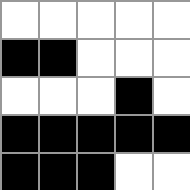[["white", "white", "white", "white", "white"], ["black", "black", "white", "white", "white"], ["white", "white", "white", "black", "white"], ["black", "black", "black", "black", "black"], ["black", "black", "black", "white", "white"]]